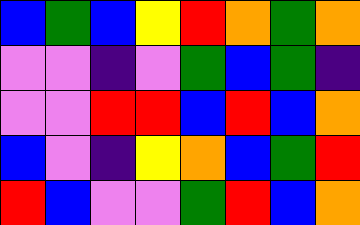[["blue", "green", "blue", "yellow", "red", "orange", "green", "orange"], ["violet", "violet", "indigo", "violet", "green", "blue", "green", "indigo"], ["violet", "violet", "red", "red", "blue", "red", "blue", "orange"], ["blue", "violet", "indigo", "yellow", "orange", "blue", "green", "red"], ["red", "blue", "violet", "violet", "green", "red", "blue", "orange"]]